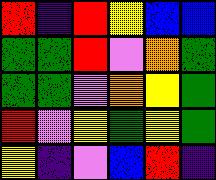[["red", "indigo", "red", "yellow", "blue", "blue"], ["green", "green", "red", "violet", "orange", "green"], ["green", "green", "violet", "orange", "yellow", "green"], ["red", "violet", "yellow", "green", "yellow", "green"], ["yellow", "indigo", "violet", "blue", "red", "indigo"]]